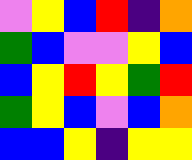[["violet", "yellow", "blue", "red", "indigo", "orange"], ["green", "blue", "violet", "violet", "yellow", "blue"], ["blue", "yellow", "red", "yellow", "green", "red"], ["green", "yellow", "blue", "violet", "blue", "orange"], ["blue", "blue", "yellow", "indigo", "yellow", "yellow"]]